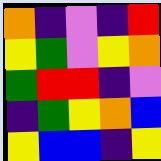[["orange", "indigo", "violet", "indigo", "red"], ["yellow", "green", "violet", "yellow", "orange"], ["green", "red", "red", "indigo", "violet"], ["indigo", "green", "yellow", "orange", "blue"], ["yellow", "blue", "blue", "indigo", "yellow"]]